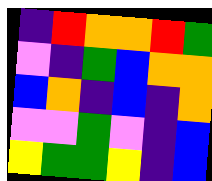[["indigo", "red", "orange", "orange", "red", "green"], ["violet", "indigo", "green", "blue", "orange", "orange"], ["blue", "orange", "indigo", "blue", "indigo", "orange"], ["violet", "violet", "green", "violet", "indigo", "blue"], ["yellow", "green", "green", "yellow", "indigo", "blue"]]